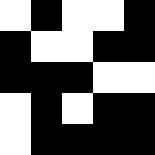[["white", "black", "white", "white", "black"], ["black", "white", "white", "black", "black"], ["black", "black", "black", "white", "white"], ["white", "black", "white", "black", "black"], ["white", "black", "black", "black", "black"]]